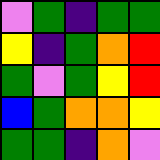[["violet", "green", "indigo", "green", "green"], ["yellow", "indigo", "green", "orange", "red"], ["green", "violet", "green", "yellow", "red"], ["blue", "green", "orange", "orange", "yellow"], ["green", "green", "indigo", "orange", "violet"]]